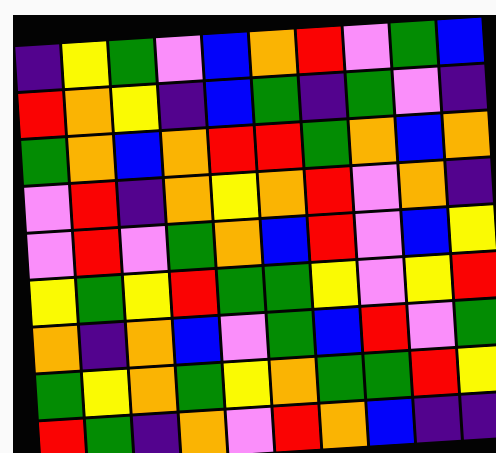[["indigo", "yellow", "green", "violet", "blue", "orange", "red", "violet", "green", "blue"], ["red", "orange", "yellow", "indigo", "blue", "green", "indigo", "green", "violet", "indigo"], ["green", "orange", "blue", "orange", "red", "red", "green", "orange", "blue", "orange"], ["violet", "red", "indigo", "orange", "yellow", "orange", "red", "violet", "orange", "indigo"], ["violet", "red", "violet", "green", "orange", "blue", "red", "violet", "blue", "yellow"], ["yellow", "green", "yellow", "red", "green", "green", "yellow", "violet", "yellow", "red"], ["orange", "indigo", "orange", "blue", "violet", "green", "blue", "red", "violet", "green"], ["green", "yellow", "orange", "green", "yellow", "orange", "green", "green", "red", "yellow"], ["red", "green", "indigo", "orange", "violet", "red", "orange", "blue", "indigo", "indigo"]]